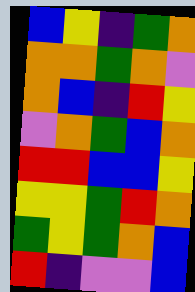[["blue", "yellow", "indigo", "green", "orange"], ["orange", "orange", "green", "orange", "violet"], ["orange", "blue", "indigo", "red", "yellow"], ["violet", "orange", "green", "blue", "orange"], ["red", "red", "blue", "blue", "yellow"], ["yellow", "yellow", "green", "red", "orange"], ["green", "yellow", "green", "orange", "blue"], ["red", "indigo", "violet", "violet", "blue"]]